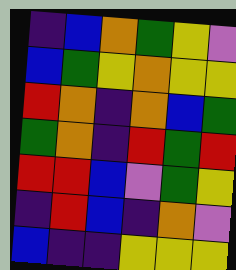[["indigo", "blue", "orange", "green", "yellow", "violet"], ["blue", "green", "yellow", "orange", "yellow", "yellow"], ["red", "orange", "indigo", "orange", "blue", "green"], ["green", "orange", "indigo", "red", "green", "red"], ["red", "red", "blue", "violet", "green", "yellow"], ["indigo", "red", "blue", "indigo", "orange", "violet"], ["blue", "indigo", "indigo", "yellow", "yellow", "yellow"]]